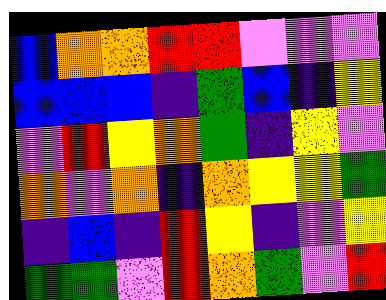[["blue", "orange", "orange", "red", "red", "violet", "violet", "violet"], ["blue", "blue", "blue", "indigo", "green", "blue", "indigo", "yellow"], ["violet", "red", "yellow", "orange", "green", "indigo", "yellow", "violet"], ["orange", "violet", "orange", "indigo", "orange", "yellow", "yellow", "green"], ["indigo", "blue", "indigo", "red", "yellow", "indigo", "violet", "yellow"], ["green", "green", "violet", "red", "orange", "green", "violet", "red"]]